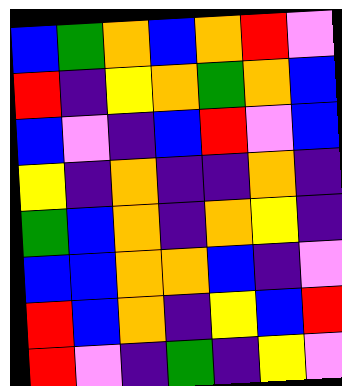[["blue", "green", "orange", "blue", "orange", "red", "violet"], ["red", "indigo", "yellow", "orange", "green", "orange", "blue"], ["blue", "violet", "indigo", "blue", "red", "violet", "blue"], ["yellow", "indigo", "orange", "indigo", "indigo", "orange", "indigo"], ["green", "blue", "orange", "indigo", "orange", "yellow", "indigo"], ["blue", "blue", "orange", "orange", "blue", "indigo", "violet"], ["red", "blue", "orange", "indigo", "yellow", "blue", "red"], ["red", "violet", "indigo", "green", "indigo", "yellow", "violet"]]